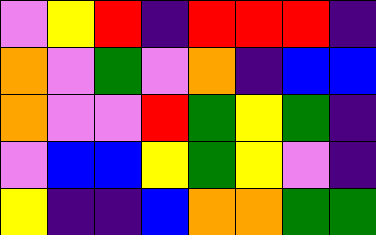[["violet", "yellow", "red", "indigo", "red", "red", "red", "indigo"], ["orange", "violet", "green", "violet", "orange", "indigo", "blue", "blue"], ["orange", "violet", "violet", "red", "green", "yellow", "green", "indigo"], ["violet", "blue", "blue", "yellow", "green", "yellow", "violet", "indigo"], ["yellow", "indigo", "indigo", "blue", "orange", "orange", "green", "green"]]